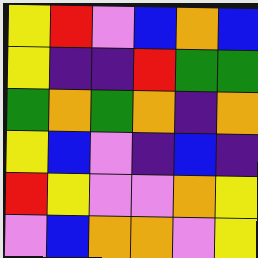[["yellow", "red", "violet", "blue", "orange", "blue"], ["yellow", "indigo", "indigo", "red", "green", "green"], ["green", "orange", "green", "orange", "indigo", "orange"], ["yellow", "blue", "violet", "indigo", "blue", "indigo"], ["red", "yellow", "violet", "violet", "orange", "yellow"], ["violet", "blue", "orange", "orange", "violet", "yellow"]]